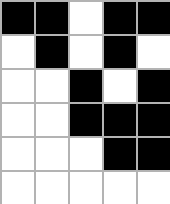[["black", "black", "white", "black", "black"], ["white", "black", "white", "black", "white"], ["white", "white", "black", "white", "black"], ["white", "white", "black", "black", "black"], ["white", "white", "white", "black", "black"], ["white", "white", "white", "white", "white"]]